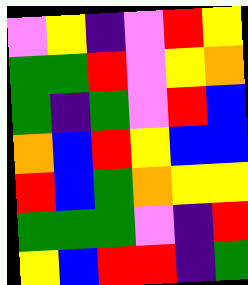[["violet", "yellow", "indigo", "violet", "red", "yellow"], ["green", "green", "red", "violet", "yellow", "orange"], ["green", "indigo", "green", "violet", "red", "blue"], ["orange", "blue", "red", "yellow", "blue", "blue"], ["red", "blue", "green", "orange", "yellow", "yellow"], ["green", "green", "green", "violet", "indigo", "red"], ["yellow", "blue", "red", "red", "indigo", "green"]]